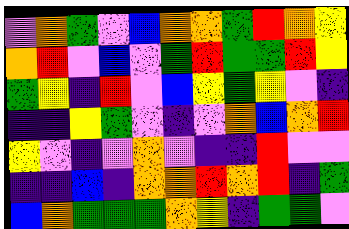[["violet", "orange", "green", "violet", "blue", "orange", "orange", "green", "red", "orange", "yellow"], ["orange", "red", "violet", "blue", "violet", "green", "red", "green", "green", "red", "yellow"], ["green", "yellow", "indigo", "red", "violet", "blue", "yellow", "green", "yellow", "violet", "indigo"], ["indigo", "indigo", "yellow", "green", "violet", "indigo", "violet", "orange", "blue", "orange", "red"], ["yellow", "violet", "indigo", "violet", "orange", "violet", "indigo", "indigo", "red", "violet", "violet"], ["indigo", "indigo", "blue", "indigo", "orange", "orange", "red", "orange", "red", "indigo", "green"], ["blue", "orange", "green", "green", "green", "orange", "yellow", "indigo", "green", "green", "violet"]]